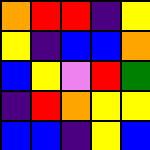[["orange", "red", "red", "indigo", "yellow"], ["yellow", "indigo", "blue", "blue", "orange"], ["blue", "yellow", "violet", "red", "green"], ["indigo", "red", "orange", "yellow", "yellow"], ["blue", "blue", "indigo", "yellow", "blue"]]